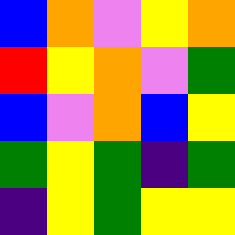[["blue", "orange", "violet", "yellow", "orange"], ["red", "yellow", "orange", "violet", "green"], ["blue", "violet", "orange", "blue", "yellow"], ["green", "yellow", "green", "indigo", "green"], ["indigo", "yellow", "green", "yellow", "yellow"]]